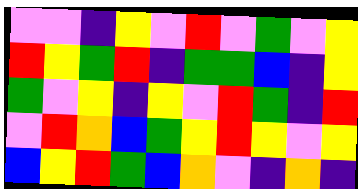[["violet", "violet", "indigo", "yellow", "violet", "red", "violet", "green", "violet", "yellow"], ["red", "yellow", "green", "red", "indigo", "green", "green", "blue", "indigo", "yellow"], ["green", "violet", "yellow", "indigo", "yellow", "violet", "red", "green", "indigo", "red"], ["violet", "red", "orange", "blue", "green", "yellow", "red", "yellow", "violet", "yellow"], ["blue", "yellow", "red", "green", "blue", "orange", "violet", "indigo", "orange", "indigo"]]